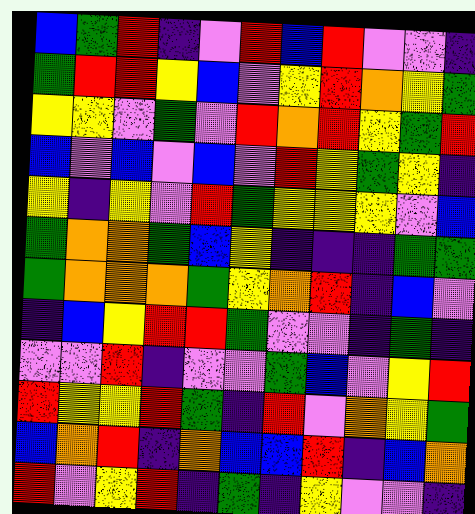[["blue", "green", "red", "indigo", "violet", "red", "blue", "red", "violet", "violet", "indigo"], ["green", "red", "red", "yellow", "blue", "violet", "yellow", "red", "orange", "yellow", "green"], ["yellow", "yellow", "violet", "green", "violet", "red", "orange", "red", "yellow", "green", "red"], ["blue", "violet", "blue", "violet", "blue", "violet", "red", "yellow", "green", "yellow", "indigo"], ["yellow", "indigo", "yellow", "violet", "red", "green", "yellow", "yellow", "yellow", "violet", "blue"], ["green", "orange", "orange", "green", "blue", "yellow", "indigo", "indigo", "indigo", "green", "green"], ["green", "orange", "orange", "orange", "green", "yellow", "orange", "red", "indigo", "blue", "violet"], ["indigo", "blue", "yellow", "red", "red", "green", "violet", "violet", "indigo", "green", "indigo"], ["violet", "violet", "red", "indigo", "violet", "violet", "green", "blue", "violet", "yellow", "red"], ["red", "yellow", "yellow", "red", "green", "indigo", "red", "violet", "orange", "yellow", "green"], ["blue", "orange", "red", "indigo", "orange", "blue", "blue", "red", "indigo", "blue", "orange"], ["red", "violet", "yellow", "red", "indigo", "green", "indigo", "yellow", "violet", "violet", "indigo"]]